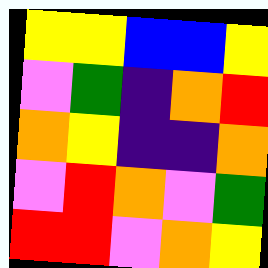[["yellow", "yellow", "blue", "blue", "yellow"], ["violet", "green", "indigo", "orange", "red"], ["orange", "yellow", "indigo", "indigo", "orange"], ["violet", "red", "orange", "violet", "green"], ["red", "red", "violet", "orange", "yellow"]]